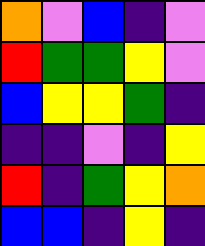[["orange", "violet", "blue", "indigo", "violet"], ["red", "green", "green", "yellow", "violet"], ["blue", "yellow", "yellow", "green", "indigo"], ["indigo", "indigo", "violet", "indigo", "yellow"], ["red", "indigo", "green", "yellow", "orange"], ["blue", "blue", "indigo", "yellow", "indigo"]]